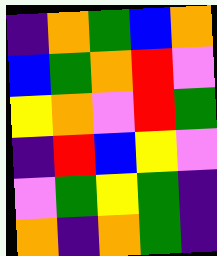[["indigo", "orange", "green", "blue", "orange"], ["blue", "green", "orange", "red", "violet"], ["yellow", "orange", "violet", "red", "green"], ["indigo", "red", "blue", "yellow", "violet"], ["violet", "green", "yellow", "green", "indigo"], ["orange", "indigo", "orange", "green", "indigo"]]